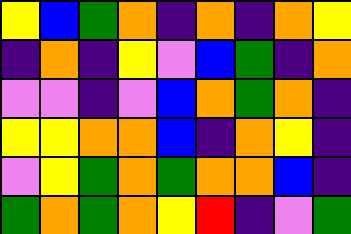[["yellow", "blue", "green", "orange", "indigo", "orange", "indigo", "orange", "yellow"], ["indigo", "orange", "indigo", "yellow", "violet", "blue", "green", "indigo", "orange"], ["violet", "violet", "indigo", "violet", "blue", "orange", "green", "orange", "indigo"], ["yellow", "yellow", "orange", "orange", "blue", "indigo", "orange", "yellow", "indigo"], ["violet", "yellow", "green", "orange", "green", "orange", "orange", "blue", "indigo"], ["green", "orange", "green", "orange", "yellow", "red", "indigo", "violet", "green"]]